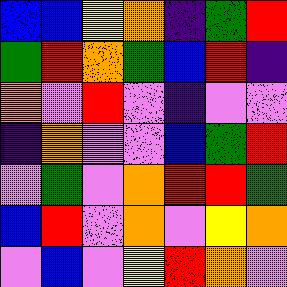[["blue", "blue", "yellow", "orange", "indigo", "green", "red"], ["green", "red", "orange", "green", "blue", "red", "indigo"], ["orange", "violet", "red", "violet", "indigo", "violet", "violet"], ["indigo", "orange", "violet", "violet", "blue", "green", "red"], ["violet", "green", "violet", "orange", "red", "red", "green"], ["blue", "red", "violet", "orange", "violet", "yellow", "orange"], ["violet", "blue", "violet", "yellow", "red", "orange", "violet"]]